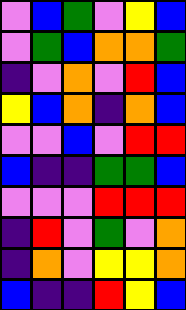[["violet", "blue", "green", "violet", "yellow", "blue"], ["violet", "green", "blue", "orange", "orange", "green"], ["indigo", "violet", "orange", "violet", "red", "blue"], ["yellow", "blue", "orange", "indigo", "orange", "blue"], ["violet", "violet", "blue", "violet", "red", "red"], ["blue", "indigo", "indigo", "green", "green", "blue"], ["violet", "violet", "violet", "red", "red", "red"], ["indigo", "red", "violet", "green", "violet", "orange"], ["indigo", "orange", "violet", "yellow", "yellow", "orange"], ["blue", "indigo", "indigo", "red", "yellow", "blue"]]